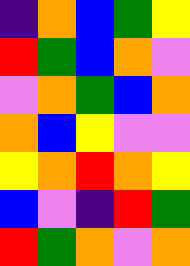[["indigo", "orange", "blue", "green", "yellow"], ["red", "green", "blue", "orange", "violet"], ["violet", "orange", "green", "blue", "orange"], ["orange", "blue", "yellow", "violet", "violet"], ["yellow", "orange", "red", "orange", "yellow"], ["blue", "violet", "indigo", "red", "green"], ["red", "green", "orange", "violet", "orange"]]